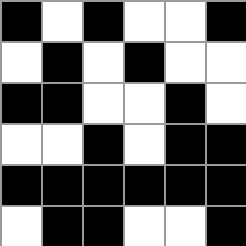[["black", "white", "black", "white", "white", "black"], ["white", "black", "white", "black", "white", "white"], ["black", "black", "white", "white", "black", "white"], ["white", "white", "black", "white", "black", "black"], ["black", "black", "black", "black", "black", "black"], ["white", "black", "black", "white", "white", "black"]]